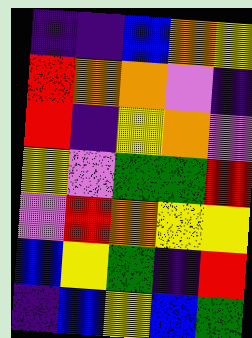[["indigo", "indigo", "blue", "orange", "yellow"], ["red", "orange", "orange", "violet", "indigo"], ["red", "indigo", "yellow", "orange", "violet"], ["yellow", "violet", "green", "green", "red"], ["violet", "red", "orange", "yellow", "yellow"], ["blue", "yellow", "green", "indigo", "red"], ["indigo", "blue", "yellow", "blue", "green"]]